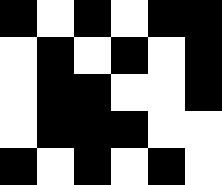[["black", "white", "black", "white", "black", "black"], ["white", "black", "white", "black", "white", "black"], ["white", "black", "black", "white", "white", "black"], ["white", "black", "black", "black", "white", "white"], ["black", "white", "black", "white", "black", "white"]]